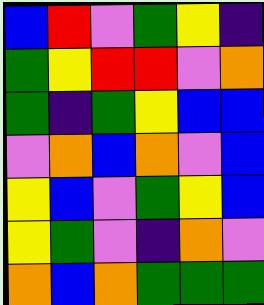[["blue", "red", "violet", "green", "yellow", "indigo"], ["green", "yellow", "red", "red", "violet", "orange"], ["green", "indigo", "green", "yellow", "blue", "blue"], ["violet", "orange", "blue", "orange", "violet", "blue"], ["yellow", "blue", "violet", "green", "yellow", "blue"], ["yellow", "green", "violet", "indigo", "orange", "violet"], ["orange", "blue", "orange", "green", "green", "green"]]